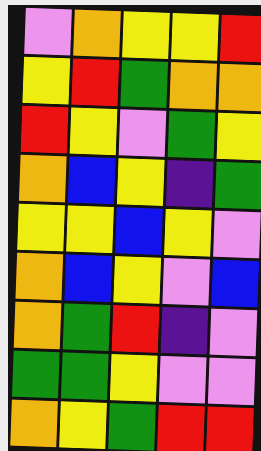[["violet", "orange", "yellow", "yellow", "red"], ["yellow", "red", "green", "orange", "orange"], ["red", "yellow", "violet", "green", "yellow"], ["orange", "blue", "yellow", "indigo", "green"], ["yellow", "yellow", "blue", "yellow", "violet"], ["orange", "blue", "yellow", "violet", "blue"], ["orange", "green", "red", "indigo", "violet"], ["green", "green", "yellow", "violet", "violet"], ["orange", "yellow", "green", "red", "red"]]